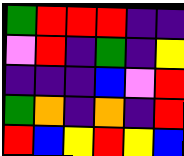[["green", "red", "red", "red", "indigo", "indigo"], ["violet", "red", "indigo", "green", "indigo", "yellow"], ["indigo", "indigo", "indigo", "blue", "violet", "red"], ["green", "orange", "indigo", "orange", "indigo", "red"], ["red", "blue", "yellow", "red", "yellow", "blue"]]